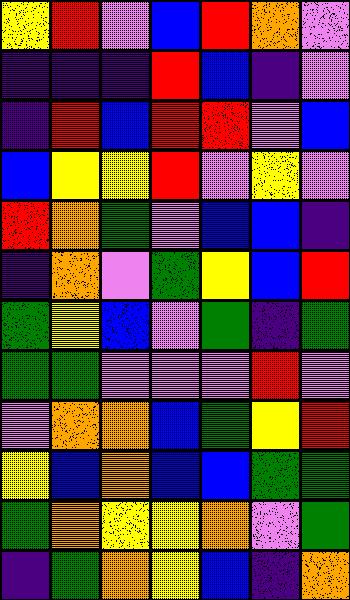[["yellow", "red", "violet", "blue", "red", "orange", "violet"], ["indigo", "indigo", "indigo", "red", "blue", "indigo", "violet"], ["indigo", "red", "blue", "red", "red", "violet", "blue"], ["blue", "yellow", "yellow", "red", "violet", "yellow", "violet"], ["red", "orange", "green", "violet", "blue", "blue", "indigo"], ["indigo", "orange", "violet", "green", "yellow", "blue", "red"], ["green", "yellow", "blue", "violet", "green", "indigo", "green"], ["green", "green", "violet", "violet", "violet", "red", "violet"], ["violet", "orange", "orange", "blue", "green", "yellow", "red"], ["yellow", "blue", "orange", "blue", "blue", "green", "green"], ["green", "orange", "yellow", "yellow", "orange", "violet", "green"], ["indigo", "green", "orange", "yellow", "blue", "indigo", "orange"]]